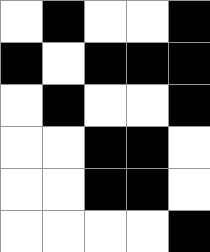[["white", "black", "white", "white", "black"], ["black", "white", "black", "black", "black"], ["white", "black", "white", "white", "black"], ["white", "white", "black", "black", "white"], ["white", "white", "black", "black", "white"], ["white", "white", "white", "white", "black"]]